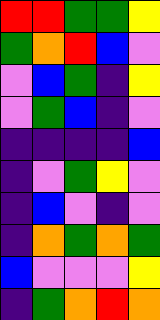[["red", "red", "green", "green", "yellow"], ["green", "orange", "red", "blue", "violet"], ["violet", "blue", "green", "indigo", "yellow"], ["violet", "green", "blue", "indigo", "violet"], ["indigo", "indigo", "indigo", "indigo", "blue"], ["indigo", "violet", "green", "yellow", "violet"], ["indigo", "blue", "violet", "indigo", "violet"], ["indigo", "orange", "green", "orange", "green"], ["blue", "violet", "violet", "violet", "yellow"], ["indigo", "green", "orange", "red", "orange"]]